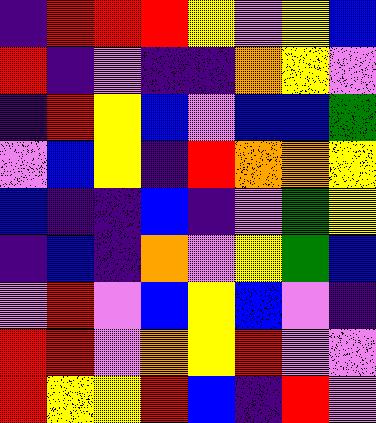[["indigo", "red", "red", "red", "yellow", "violet", "yellow", "blue"], ["red", "indigo", "violet", "indigo", "indigo", "orange", "yellow", "violet"], ["indigo", "red", "yellow", "blue", "violet", "blue", "blue", "green"], ["violet", "blue", "yellow", "indigo", "red", "orange", "orange", "yellow"], ["blue", "indigo", "indigo", "blue", "indigo", "violet", "green", "yellow"], ["indigo", "blue", "indigo", "orange", "violet", "yellow", "green", "blue"], ["violet", "red", "violet", "blue", "yellow", "blue", "violet", "indigo"], ["red", "red", "violet", "orange", "yellow", "red", "violet", "violet"], ["red", "yellow", "yellow", "red", "blue", "indigo", "red", "violet"]]